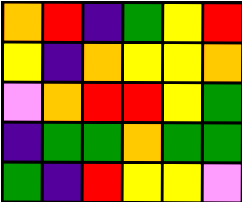[["orange", "red", "indigo", "green", "yellow", "red"], ["yellow", "indigo", "orange", "yellow", "yellow", "orange"], ["violet", "orange", "red", "red", "yellow", "green"], ["indigo", "green", "green", "orange", "green", "green"], ["green", "indigo", "red", "yellow", "yellow", "violet"]]